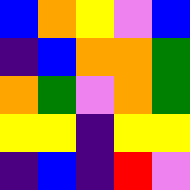[["blue", "orange", "yellow", "violet", "blue"], ["indigo", "blue", "orange", "orange", "green"], ["orange", "green", "violet", "orange", "green"], ["yellow", "yellow", "indigo", "yellow", "yellow"], ["indigo", "blue", "indigo", "red", "violet"]]